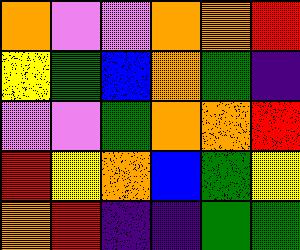[["orange", "violet", "violet", "orange", "orange", "red"], ["yellow", "green", "blue", "orange", "green", "indigo"], ["violet", "violet", "green", "orange", "orange", "red"], ["red", "yellow", "orange", "blue", "green", "yellow"], ["orange", "red", "indigo", "indigo", "green", "green"]]